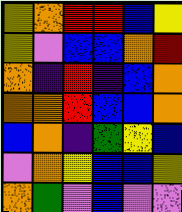[["yellow", "orange", "red", "red", "blue", "yellow"], ["yellow", "violet", "blue", "blue", "orange", "red"], ["orange", "indigo", "red", "indigo", "blue", "orange"], ["orange", "orange", "red", "blue", "blue", "orange"], ["blue", "orange", "indigo", "green", "yellow", "blue"], ["violet", "orange", "yellow", "blue", "blue", "yellow"], ["orange", "green", "violet", "blue", "violet", "violet"]]